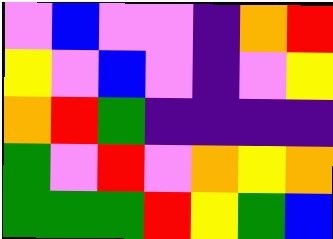[["violet", "blue", "violet", "violet", "indigo", "orange", "red"], ["yellow", "violet", "blue", "violet", "indigo", "violet", "yellow"], ["orange", "red", "green", "indigo", "indigo", "indigo", "indigo"], ["green", "violet", "red", "violet", "orange", "yellow", "orange"], ["green", "green", "green", "red", "yellow", "green", "blue"]]